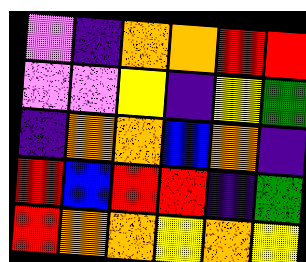[["violet", "indigo", "orange", "orange", "red", "red"], ["violet", "violet", "yellow", "indigo", "yellow", "green"], ["indigo", "orange", "orange", "blue", "orange", "indigo"], ["red", "blue", "red", "red", "indigo", "green"], ["red", "orange", "orange", "yellow", "orange", "yellow"]]